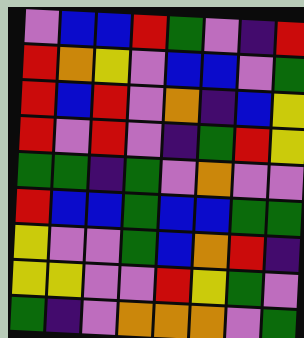[["violet", "blue", "blue", "red", "green", "violet", "indigo", "red"], ["red", "orange", "yellow", "violet", "blue", "blue", "violet", "green"], ["red", "blue", "red", "violet", "orange", "indigo", "blue", "yellow"], ["red", "violet", "red", "violet", "indigo", "green", "red", "yellow"], ["green", "green", "indigo", "green", "violet", "orange", "violet", "violet"], ["red", "blue", "blue", "green", "blue", "blue", "green", "green"], ["yellow", "violet", "violet", "green", "blue", "orange", "red", "indigo"], ["yellow", "yellow", "violet", "violet", "red", "yellow", "green", "violet"], ["green", "indigo", "violet", "orange", "orange", "orange", "violet", "green"]]